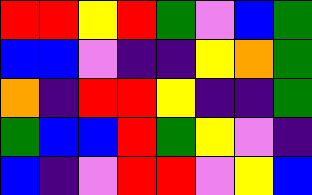[["red", "red", "yellow", "red", "green", "violet", "blue", "green"], ["blue", "blue", "violet", "indigo", "indigo", "yellow", "orange", "green"], ["orange", "indigo", "red", "red", "yellow", "indigo", "indigo", "green"], ["green", "blue", "blue", "red", "green", "yellow", "violet", "indigo"], ["blue", "indigo", "violet", "red", "red", "violet", "yellow", "blue"]]